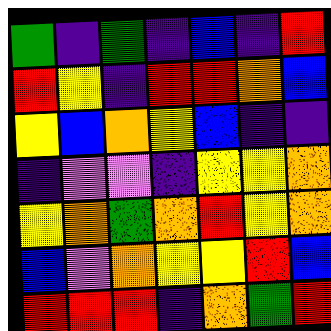[["green", "indigo", "green", "indigo", "blue", "indigo", "red"], ["red", "yellow", "indigo", "red", "red", "orange", "blue"], ["yellow", "blue", "orange", "yellow", "blue", "indigo", "indigo"], ["indigo", "violet", "violet", "indigo", "yellow", "yellow", "orange"], ["yellow", "orange", "green", "orange", "red", "yellow", "orange"], ["blue", "violet", "orange", "yellow", "yellow", "red", "blue"], ["red", "red", "red", "indigo", "orange", "green", "red"]]